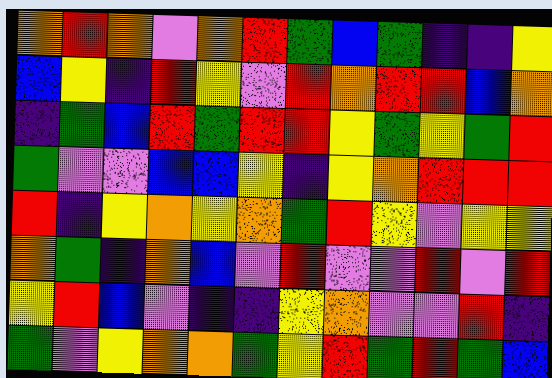[["orange", "red", "orange", "violet", "orange", "red", "green", "blue", "green", "indigo", "indigo", "yellow"], ["blue", "yellow", "indigo", "red", "yellow", "violet", "red", "orange", "red", "red", "blue", "orange"], ["indigo", "green", "blue", "red", "green", "red", "red", "yellow", "green", "yellow", "green", "red"], ["green", "violet", "violet", "blue", "blue", "yellow", "indigo", "yellow", "orange", "red", "red", "red"], ["red", "indigo", "yellow", "orange", "yellow", "orange", "green", "red", "yellow", "violet", "yellow", "yellow"], ["orange", "green", "indigo", "orange", "blue", "violet", "red", "violet", "violet", "red", "violet", "red"], ["yellow", "red", "blue", "violet", "indigo", "indigo", "yellow", "orange", "violet", "violet", "red", "indigo"], ["green", "violet", "yellow", "orange", "orange", "green", "yellow", "red", "green", "red", "green", "blue"]]